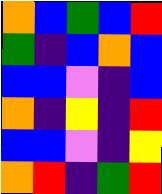[["orange", "blue", "green", "blue", "red"], ["green", "indigo", "blue", "orange", "blue"], ["blue", "blue", "violet", "indigo", "blue"], ["orange", "indigo", "yellow", "indigo", "red"], ["blue", "blue", "violet", "indigo", "yellow"], ["orange", "red", "indigo", "green", "red"]]